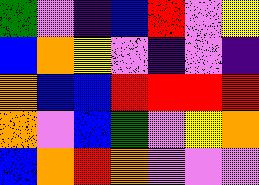[["green", "violet", "indigo", "blue", "red", "violet", "yellow"], ["blue", "orange", "yellow", "violet", "indigo", "violet", "indigo"], ["orange", "blue", "blue", "red", "red", "red", "red"], ["orange", "violet", "blue", "green", "violet", "yellow", "orange"], ["blue", "orange", "red", "orange", "violet", "violet", "violet"]]